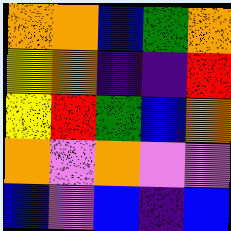[["orange", "orange", "blue", "green", "orange"], ["yellow", "orange", "indigo", "indigo", "red"], ["yellow", "red", "green", "blue", "orange"], ["orange", "violet", "orange", "violet", "violet"], ["blue", "violet", "blue", "indigo", "blue"]]